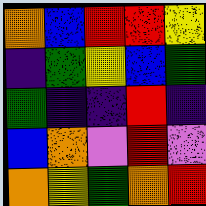[["orange", "blue", "red", "red", "yellow"], ["indigo", "green", "yellow", "blue", "green"], ["green", "indigo", "indigo", "red", "indigo"], ["blue", "orange", "violet", "red", "violet"], ["orange", "yellow", "green", "orange", "red"]]